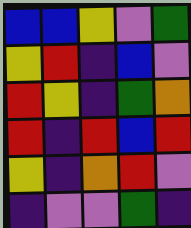[["blue", "blue", "yellow", "violet", "green"], ["yellow", "red", "indigo", "blue", "violet"], ["red", "yellow", "indigo", "green", "orange"], ["red", "indigo", "red", "blue", "red"], ["yellow", "indigo", "orange", "red", "violet"], ["indigo", "violet", "violet", "green", "indigo"]]